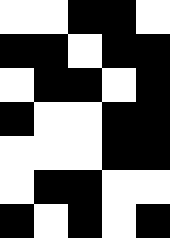[["white", "white", "black", "black", "white"], ["black", "black", "white", "black", "black"], ["white", "black", "black", "white", "black"], ["black", "white", "white", "black", "black"], ["white", "white", "white", "black", "black"], ["white", "black", "black", "white", "white"], ["black", "white", "black", "white", "black"]]